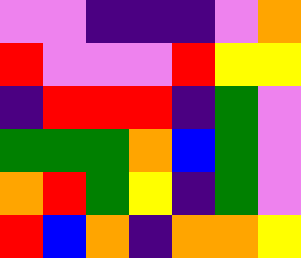[["violet", "violet", "indigo", "indigo", "indigo", "violet", "orange"], ["red", "violet", "violet", "violet", "red", "yellow", "yellow"], ["indigo", "red", "red", "red", "indigo", "green", "violet"], ["green", "green", "green", "orange", "blue", "green", "violet"], ["orange", "red", "green", "yellow", "indigo", "green", "violet"], ["red", "blue", "orange", "indigo", "orange", "orange", "yellow"]]